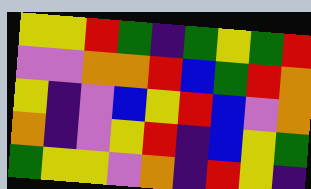[["yellow", "yellow", "red", "green", "indigo", "green", "yellow", "green", "red"], ["violet", "violet", "orange", "orange", "red", "blue", "green", "red", "orange"], ["yellow", "indigo", "violet", "blue", "yellow", "red", "blue", "violet", "orange"], ["orange", "indigo", "violet", "yellow", "red", "indigo", "blue", "yellow", "green"], ["green", "yellow", "yellow", "violet", "orange", "indigo", "red", "yellow", "indigo"]]